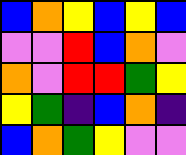[["blue", "orange", "yellow", "blue", "yellow", "blue"], ["violet", "violet", "red", "blue", "orange", "violet"], ["orange", "violet", "red", "red", "green", "yellow"], ["yellow", "green", "indigo", "blue", "orange", "indigo"], ["blue", "orange", "green", "yellow", "violet", "violet"]]